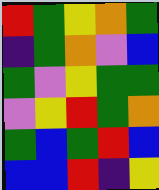[["red", "green", "yellow", "orange", "green"], ["indigo", "green", "orange", "violet", "blue"], ["green", "violet", "yellow", "green", "green"], ["violet", "yellow", "red", "green", "orange"], ["green", "blue", "green", "red", "blue"], ["blue", "blue", "red", "indigo", "yellow"]]